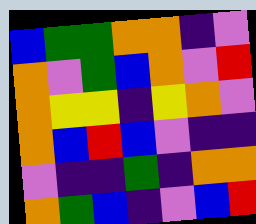[["blue", "green", "green", "orange", "orange", "indigo", "violet"], ["orange", "violet", "green", "blue", "orange", "violet", "red"], ["orange", "yellow", "yellow", "indigo", "yellow", "orange", "violet"], ["orange", "blue", "red", "blue", "violet", "indigo", "indigo"], ["violet", "indigo", "indigo", "green", "indigo", "orange", "orange"], ["orange", "green", "blue", "indigo", "violet", "blue", "red"]]